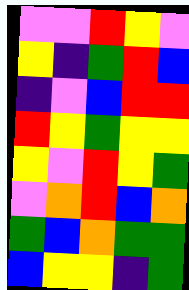[["violet", "violet", "red", "yellow", "violet"], ["yellow", "indigo", "green", "red", "blue"], ["indigo", "violet", "blue", "red", "red"], ["red", "yellow", "green", "yellow", "yellow"], ["yellow", "violet", "red", "yellow", "green"], ["violet", "orange", "red", "blue", "orange"], ["green", "blue", "orange", "green", "green"], ["blue", "yellow", "yellow", "indigo", "green"]]